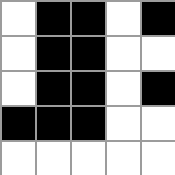[["white", "black", "black", "white", "black"], ["white", "black", "black", "white", "white"], ["white", "black", "black", "white", "black"], ["black", "black", "black", "white", "white"], ["white", "white", "white", "white", "white"]]